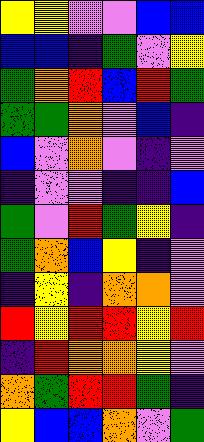[["yellow", "yellow", "violet", "violet", "blue", "blue"], ["blue", "blue", "indigo", "green", "violet", "yellow"], ["green", "orange", "red", "blue", "red", "green"], ["green", "green", "orange", "violet", "blue", "indigo"], ["blue", "violet", "orange", "violet", "indigo", "violet"], ["indigo", "violet", "violet", "indigo", "indigo", "blue"], ["green", "violet", "red", "green", "yellow", "indigo"], ["green", "orange", "blue", "yellow", "indigo", "violet"], ["indigo", "yellow", "indigo", "orange", "orange", "violet"], ["red", "yellow", "red", "red", "yellow", "red"], ["indigo", "red", "orange", "orange", "yellow", "violet"], ["orange", "green", "red", "red", "green", "indigo"], ["yellow", "blue", "blue", "orange", "violet", "green"]]